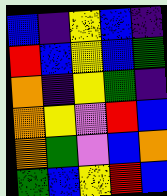[["blue", "indigo", "yellow", "blue", "indigo"], ["red", "blue", "yellow", "blue", "green"], ["orange", "indigo", "yellow", "green", "indigo"], ["orange", "yellow", "violet", "red", "blue"], ["orange", "green", "violet", "blue", "orange"], ["green", "blue", "yellow", "red", "blue"]]